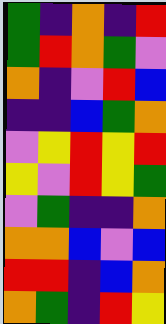[["green", "indigo", "orange", "indigo", "red"], ["green", "red", "orange", "green", "violet"], ["orange", "indigo", "violet", "red", "blue"], ["indigo", "indigo", "blue", "green", "orange"], ["violet", "yellow", "red", "yellow", "red"], ["yellow", "violet", "red", "yellow", "green"], ["violet", "green", "indigo", "indigo", "orange"], ["orange", "orange", "blue", "violet", "blue"], ["red", "red", "indigo", "blue", "orange"], ["orange", "green", "indigo", "red", "yellow"]]